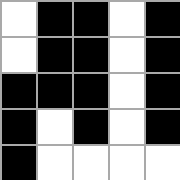[["white", "black", "black", "white", "black"], ["white", "black", "black", "white", "black"], ["black", "black", "black", "white", "black"], ["black", "white", "black", "white", "black"], ["black", "white", "white", "white", "white"]]